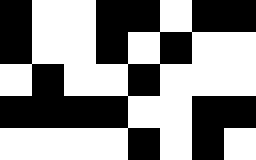[["black", "white", "white", "black", "black", "white", "black", "black"], ["black", "white", "white", "black", "white", "black", "white", "white"], ["white", "black", "white", "white", "black", "white", "white", "white"], ["black", "black", "black", "black", "white", "white", "black", "black"], ["white", "white", "white", "white", "black", "white", "black", "white"]]